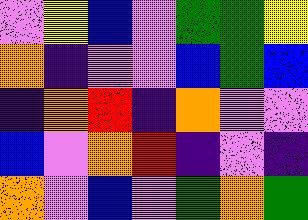[["violet", "yellow", "blue", "violet", "green", "green", "yellow"], ["orange", "indigo", "violet", "violet", "blue", "green", "blue"], ["indigo", "orange", "red", "indigo", "orange", "violet", "violet"], ["blue", "violet", "orange", "red", "indigo", "violet", "indigo"], ["orange", "violet", "blue", "violet", "green", "orange", "green"]]